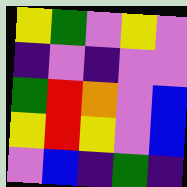[["yellow", "green", "violet", "yellow", "violet"], ["indigo", "violet", "indigo", "violet", "violet"], ["green", "red", "orange", "violet", "blue"], ["yellow", "red", "yellow", "violet", "blue"], ["violet", "blue", "indigo", "green", "indigo"]]